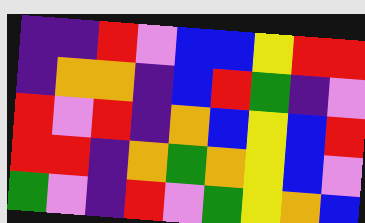[["indigo", "indigo", "red", "violet", "blue", "blue", "yellow", "red", "red"], ["indigo", "orange", "orange", "indigo", "blue", "red", "green", "indigo", "violet"], ["red", "violet", "red", "indigo", "orange", "blue", "yellow", "blue", "red"], ["red", "red", "indigo", "orange", "green", "orange", "yellow", "blue", "violet"], ["green", "violet", "indigo", "red", "violet", "green", "yellow", "orange", "blue"]]